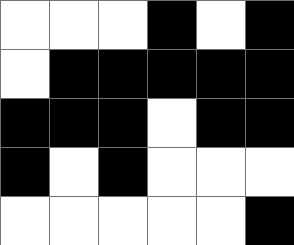[["white", "white", "white", "black", "white", "black"], ["white", "black", "black", "black", "black", "black"], ["black", "black", "black", "white", "black", "black"], ["black", "white", "black", "white", "white", "white"], ["white", "white", "white", "white", "white", "black"]]